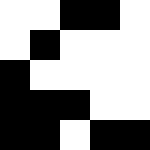[["white", "white", "black", "black", "white"], ["white", "black", "white", "white", "white"], ["black", "white", "white", "white", "white"], ["black", "black", "black", "white", "white"], ["black", "black", "white", "black", "black"]]